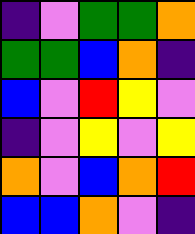[["indigo", "violet", "green", "green", "orange"], ["green", "green", "blue", "orange", "indigo"], ["blue", "violet", "red", "yellow", "violet"], ["indigo", "violet", "yellow", "violet", "yellow"], ["orange", "violet", "blue", "orange", "red"], ["blue", "blue", "orange", "violet", "indigo"]]